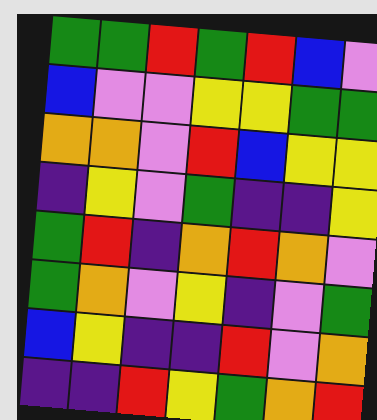[["green", "green", "red", "green", "red", "blue", "violet"], ["blue", "violet", "violet", "yellow", "yellow", "green", "green"], ["orange", "orange", "violet", "red", "blue", "yellow", "yellow"], ["indigo", "yellow", "violet", "green", "indigo", "indigo", "yellow"], ["green", "red", "indigo", "orange", "red", "orange", "violet"], ["green", "orange", "violet", "yellow", "indigo", "violet", "green"], ["blue", "yellow", "indigo", "indigo", "red", "violet", "orange"], ["indigo", "indigo", "red", "yellow", "green", "orange", "red"]]